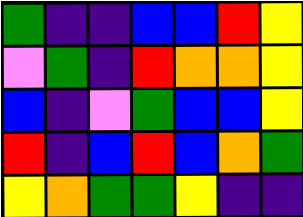[["green", "indigo", "indigo", "blue", "blue", "red", "yellow"], ["violet", "green", "indigo", "red", "orange", "orange", "yellow"], ["blue", "indigo", "violet", "green", "blue", "blue", "yellow"], ["red", "indigo", "blue", "red", "blue", "orange", "green"], ["yellow", "orange", "green", "green", "yellow", "indigo", "indigo"]]